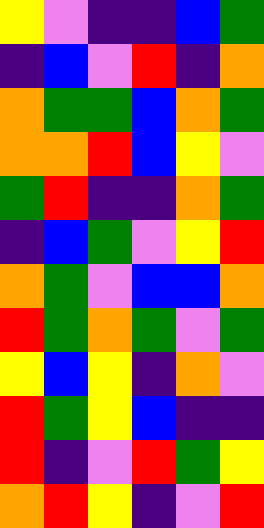[["yellow", "violet", "indigo", "indigo", "blue", "green"], ["indigo", "blue", "violet", "red", "indigo", "orange"], ["orange", "green", "green", "blue", "orange", "green"], ["orange", "orange", "red", "blue", "yellow", "violet"], ["green", "red", "indigo", "indigo", "orange", "green"], ["indigo", "blue", "green", "violet", "yellow", "red"], ["orange", "green", "violet", "blue", "blue", "orange"], ["red", "green", "orange", "green", "violet", "green"], ["yellow", "blue", "yellow", "indigo", "orange", "violet"], ["red", "green", "yellow", "blue", "indigo", "indigo"], ["red", "indigo", "violet", "red", "green", "yellow"], ["orange", "red", "yellow", "indigo", "violet", "red"]]